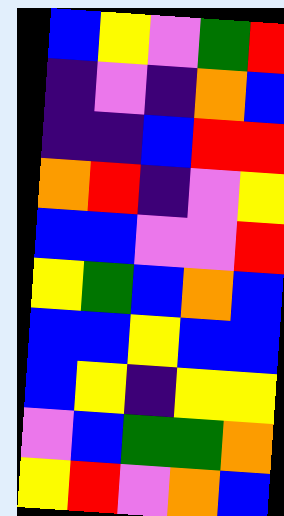[["blue", "yellow", "violet", "green", "red"], ["indigo", "violet", "indigo", "orange", "blue"], ["indigo", "indigo", "blue", "red", "red"], ["orange", "red", "indigo", "violet", "yellow"], ["blue", "blue", "violet", "violet", "red"], ["yellow", "green", "blue", "orange", "blue"], ["blue", "blue", "yellow", "blue", "blue"], ["blue", "yellow", "indigo", "yellow", "yellow"], ["violet", "blue", "green", "green", "orange"], ["yellow", "red", "violet", "orange", "blue"]]